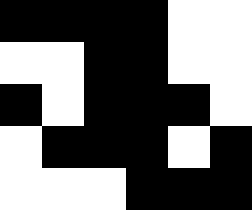[["black", "black", "black", "black", "white", "white"], ["white", "white", "black", "black", "white", "white"], ["black", "white", "black", "black", "black", "white"], ["white", "black", "black", "black", "white", "black"], ["white", "white", "white", "black", "black", "black"]]